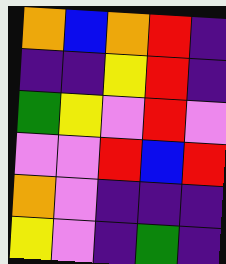[["orange", "blue", "orange", "red", "indigo"], ["indigo", "indigo", "yellow", "red", "indigo"], ["green", "yellow", "violet", "red", "violet"], ["violet", "violet", "red", "blue", "red"], ["orange", "violet", "indigo", "indigo", "indigo"], ["yellow", "violet", "indigo", "green", "indigo"]]